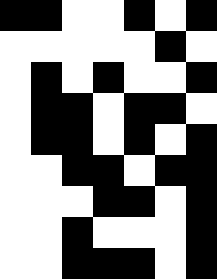[["black", "black", "white", "white", "black", "white", "black"], ["white", "white", "white", "white", "white", "black", "white"], ["white", "black", "white", "black", "white", "white", "black"], ["white", "black", "black", "white", "black", "black", "white"], ["white", "black", "black", "white", "black", "white", "black"], ["white", "white", "black", "black", "white", "black", "black"], ["white", "white", "white", "black", "black", "white", "black"], ["white", "white", "black", "white", "white", "white", "black"], ["white", "white", "black", "black", "black", "white", "black"]]